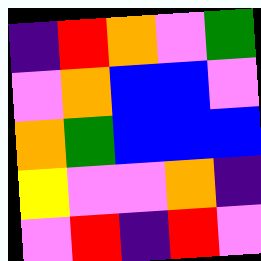[["indigo", "red", "orange", "violet", "green"], ["violet", "orange", "blue", "blue", "violet"], ["orange", "green", "blue", "blue", "blue"], ["yellow", "violet", "violet", "orange", "indigo"], ["violet", "red", "indigo", "red", "violet"]]